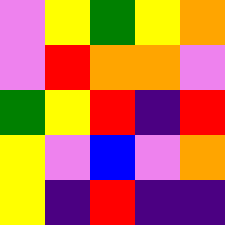[["violet", "yellow", "green", "yellow", "orange"], ["violet", "red", "orange", "orange", "violet"], ["green", "yellow", "red", "indigo", "red"], ["yellow", "violet", "blue", "violet", "orange"], ["yellow", "indigo", "red", "indigo", "indigo"]]